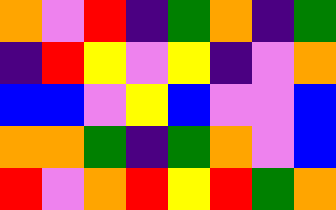[["orange", "violet", "red", "indigo", "green", "orange", "indigo", "green"], ["indigo", "red", "yellow", "violet", "yellow", "indigo", "violet", "orange"], ["blue", "blue", "violet", "yellow", "blue", "violet", "violet", "blue"], ["orange", "orange", "green", "indigo", "green", "orange", "violet", "blue"], ["red", "violet", "orange", "red", "yellow", "red", "green", "orange"]]